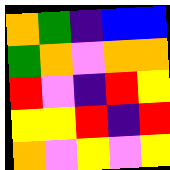[["orange", "green", "indigo", "blue", "blue"], ["green", "orange", "violet", "orange", "orange"], ["red", "violet", "indigo", "red", "yellow"], ["yellow", "yellow", "red", "indigo", "red"], ["orange", "violet", "yellow", "violet", "yellow"]]